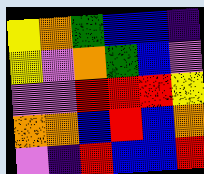[["yellow", "orange", "green", "blue", "blue", "indigo"], ["yellow", "violet", "orange", "green", "blue", "violet"], ["violet", "violet", "red", "red", "red", "yellow"], ["orange", "orange", "blue", "red", "blue", "orange"], ["violet", "indigo", "red", "blue", "blue", "red"]]